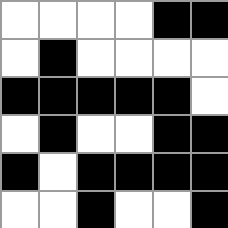[["white", "white", "white", "white", "black", "black"], ["white", "black", "white", "white", "white", "white"], ["black", "black", "black", "black", "black", "white"], ["white", "black", "white", "white", "black", "black"], ["black", "white", "black", "black", "black", "black"], ["white", "white", "black", "white", "white", "black"]]